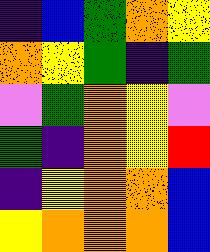[["indigo", "blue", "green", "orange", "yellow"], ["orange", "yellow", "green", "indigo", "green"], ["violet", "green", "orange", "yellow", "violet"], ["green", "indigo", "orange", "yellow", "red"], ["indigo", "yellow", "orange", "orange", "blue"], ["yellow", "orange", "orange", "orange", "blue"]]